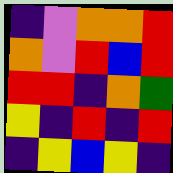[["indigo", "violet", "orange", "orange", "red"], ["orange", "violet", "red", "blue", "red"], ["red", "red", "indigo", "orange", "green"], ["yellow", "indigo", "red", "indigo", "red"], ["indigo", "yellow", "blue", "yellow", "indigo"]]